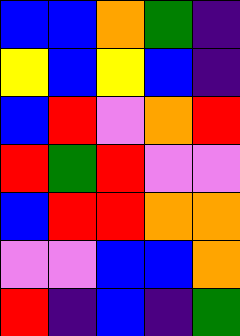[["blue", "blue", "orange", "green", "indigo"], ["yellow", "blue", "yellow", "blue", "indigo"], ["blue", "red", "violet", "orange", "red"], ["red", "green", "red", "violet", "violet"], ["blue", "red", "red", "orange", "orange"], ["violet", "violet", "blue", "blue", "orange"], ["red", "indigo", "blue", "indigo", "green"]]